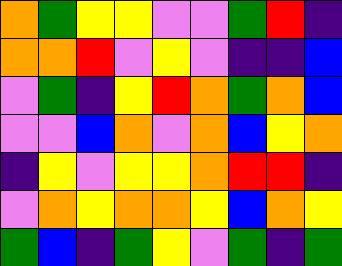[["orange", "green", "yellow", "yellow", "violet", "violet", "green", "red", "indigo"], ["orange", "orange", "red", "violet", "yellow", "violet", "indigo", "indigo", "blue"], ["violet", "green", "indigo", "yellow", "red", "orange", "green", "orange", "blue"], ["violet", "violet", "blue", "orange", "violet", "orange", "blue", "yellow", "orange"], ["indigo", "yellow", "violet", "yellow", "yellow", "orange", "red", "red", "indigo"], ["violet", "orange", "yellow", "orange", "orange", "yellow", "blue", "orange", "yellow"], ["green", "blue", "indigo", "green", "yellow", "violet", "green", "indigo", "green"]]